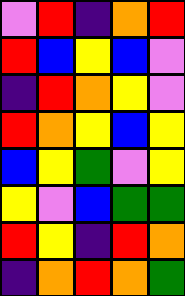[["violet", "red", "indigo", "orange", "red"], ["red", "blue", "yellow", "blue", "violet"], ["indigo", "red", "orange", "yellow", "violet"], ["red", "orange", "yellow", "blue", "yellow"], ["blue", "yellow", "green", "violet", "yellow"], ["yellow", "violet", "blue", "green", "green"], ["red", "yellow", "indigo", "red", "orange"], ["indigo", "orange", "red", "orange", "green"]]